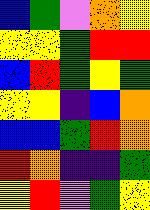[["blue", "green", "violet", "orange", "yellow"], ["yellow", "yellow", "green", "red", "red"], ["blue", "red", "green", "yellow", "green"], ["yellow", "yellow", "indigo", "blue", "orange"], ["blue", "blue", "green", "red", "orange"], ["red", "orange", "indigo", "indigo", "green"], ["yellow", "red", "violet", "green", "yellow"]]